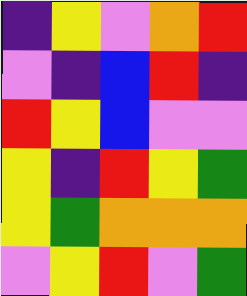[["indigo", "yellow", "violet", "orange", "red"], ["violet", "indigo", "blue", "red", "indigo"], ["red", "yellow", "blue", "violet", "violet"], ["yellow", "indigo", "red", "yellow", "green"], ["yellow", "green", "orange", "orange", "orange"], ["violet", "yellow", "red", "violet", "green"]]